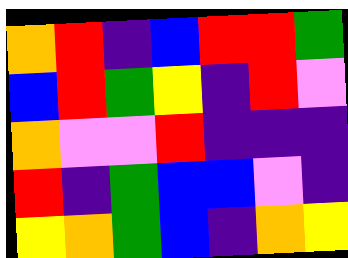[["orange", "red", "indigo", "blue", "red", "red", "green"], ["blue", "red", "green", "yellow", "indigo", "red", "violet"], ["orange", "violet", "violet", "red", "indigo", "indigo", "indigo"], ["red", "indigo", "green", "blue", "blue", "violet", "indigo"], ["yellow", "orange", "green", "blue", "indigo", "orange", "yellow"]]